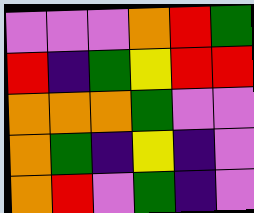[["violet", "violet", "violet", "orange", "red", "green"], ["red", "indigo", "green", "yellow", "red", "red"], ["orange", "orange", "orange", "green", "violet", "violet"], ["orange", "green", "indigo", "yellow", "indigo", "violet"], ["orange", "red", "violet", "green", "indigo", "violet"]]